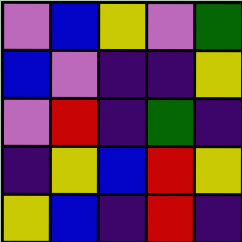[["violet", "blue", "yellow", "violet", "green"], ["blue", "violet", "indigo", "indigo", "yellow"], ["violet", "red", "indigo", "green", "indigo"], ["indigo", "yellow", "blue", "red", "yellow"], ["yellow", "blue", "indigo", "red", "indigo"]]